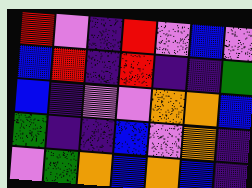[["red", "violet", "indigo", "red", "violet", "blue", "violet"], ["blue", "red", "indigo", "red", "indigo", "indigo", "green"], ["blue", "indigo", "violet", "violet", "orange", "orange", "blue"], ["green", "indigo", "indigo", "blue", "violet", "orange", "indigo"], ["violet", "green", "orange", "blue", "orange", "blue", "indigo"]]